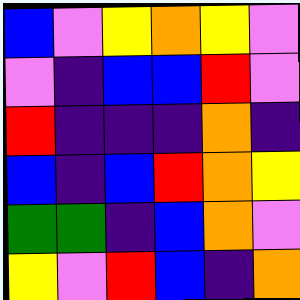[["blue", "violet", "yellow", "orange", "yellow", "violet"], ["violet", "indigo", "blue", "blue", "red", "violet"], ["red", "indigo", "indigo", "indigo", "orange", "indigo"], ["blue", "indigo", "blue", "red", "orange", "yellow"], ["green", "green", "indigo", "blue", "orange", "violet"], ["yellow", "violet", "red", "blue", "indigo", "orange"]]